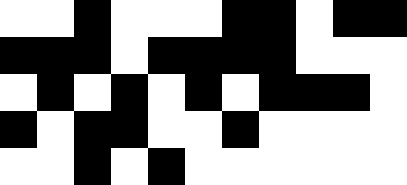[["white", "white", "black", "white", "white", "white", "black", "black", "white", "black", "black"], ["black", "black", "black", "white", "black", "black", "black", "black", "white", "white", "white"], ["white", "black", "white", "black", "white", "black", "white", "black", "black", "black", "white"], ["black", "white", "black", "black", "white", "white", "black", "white", "white", "white", "white"], ["white", "white", "black", "white", "black", "white", "white", "white", "white", "white", "white"]]